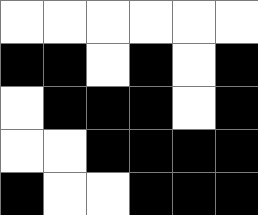[["white", "white", "white", "white", "white", "white"], ["black", "black", "white", "black", "white", "black"], ["white", "black", "black", "black", "white", "black"], ["white", "white", "black", "black", "black", "black"], ["black", "white", "white", "black", "black", "black"]]